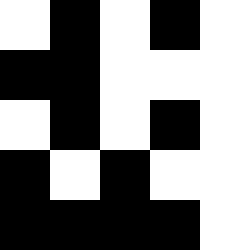[["white", "black", "white", "black", "white"], ["black", "black", "white", "white", "white"], ["white", "black", "white", "black", "white"], ["black", "white", "black", "white", "white"], ["black", "black", "black", "black", "white"]]